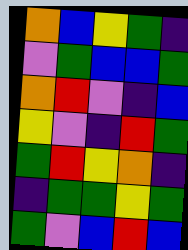[["orange", "blue", "yellow", "green", "indigo"], ["violet", "green", "blue", "blue", "green"], ["orange", "red", "violet", "indigo", "blue"], ["yellow", "violet", "indigo", "red", "green"], ["green", "red", "yellow", "orange", "indigo"], ["indigo", "green", "green", "yellow", "green"], ["green", "violet", "blue", "red", "blue"]]